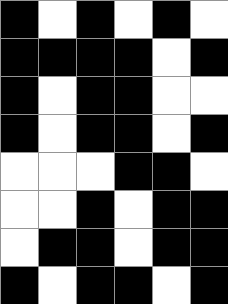[["black", "white", "black", "white", "black", "white"], ["black", "black", "black", "black", "white", "black"], ["black", "white", "black", "black", "white", "white"], ["black", "white", "black", "black", "white", "black"], ["white", "white", "white", "black", "black", "white"], ["white", "white", "black", "white", "black", "black"], ["white", "black", "black", "white", "black", "black"], ["black", "white", "black", "black", "white", "black"]]